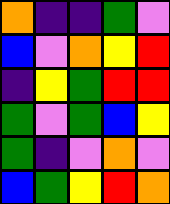[["orange", "indigo", "indigo", "green", "violet"], ["blue", "violet", "orange", "yellow", "red"], ["indigo", "yellow", "green", "red", "red"], ["green", "violet", "green", "blue", "yellow"], ["green", "indigo", "violet", "orange", "violet"], ["blue", "green", "yellow", "red", "orange"]]